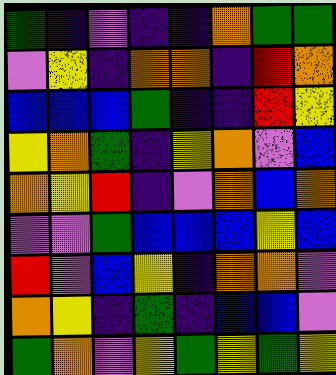[["green", "indigo", "violet", "indigo", "indigo", "orange", "green", "green"], ["violet", "yellow", "indigo", "orange", "orange", "indigo", "red", "orange"], ["blue", "blue", "blue", "green", "indigo", "indigo", "red", "yellow"], ["yellow", "orange", "green", "indigo", "yellow", "orange", "violet", "blue"], ["orange", "yellow", "red", "indigo", "violet", "orange", "blue", "orange"], ["violet", "violet", "green", "blue", "blue", "blue", "yellow", "blue"], ["red", "violet", "blue", "yellow", "indigo", "orange", "orange", "violet"], ["orange", "yellow", "indigo", "green", "indigo", "blue", "blue", "violet"], ["green", "orange", "violet", "yellow", "green", "yellow", "green", "yellow"]]